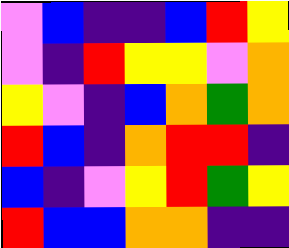[["violet", "blue", "indigo", "indigo", "blue", "red", "yellow"], ["violet", "indigo", "red", "yellow", "yellow", "violet", "orange"], ["yellow", "violet", "indigo", "blue", "orange", "green", "orange"], ["red", "blue", "indigo", "orange", "red", "red", "indigo"], ["blue", "indigo", "violet", "yellow", "red", "green", "yellow"], ["red", "blue", "blue", "orange", "orange", "indigo", "indigo"]]